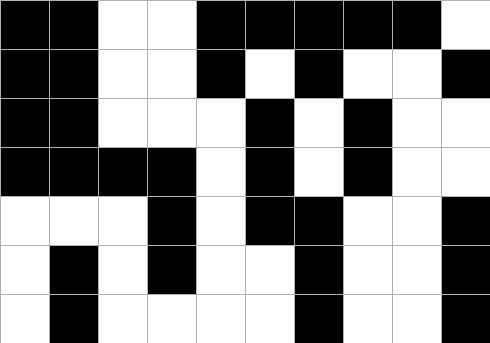[["black", "black", "white", "white", "black", "black", "black", "black", "black", "white"], ["black", "black", "white", "white", "black", "white", "black", "white", "white", "black"], ["black", "black", "white", "white", "white", "black", "white", "black", "white", "white"], ["black", "black", "black", "black", "white", "black", "white", "black", "white", "white"], ["white", "white", "white", "black", "white", "black", "black", "white", "white", "black"], ["white", "black", "white", "black", "white", "white", "black", "white", "white", "black"], ["white", "black", "white", "white", "white", "white", "black", "white", "white", "black"]]